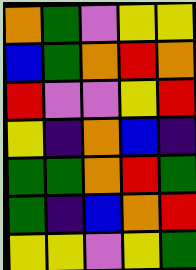[["orange", "green", "violet", "yellow", "yellow"], ["blue", "green", "orange", "red", "orange"], ["red", "violet", "violet", "yellow", "red"], ["yellow", "indigo", "orange", "blue", "indigo"], ["green", "green", "orange", "red", "green"], ["green", "indigo", "blue", "orange", "red"], ["yellow", "yellow", "violet", "yellow", "green"]]